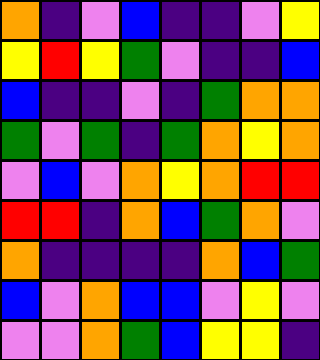[["orange", "indigo", "violet", "blue", "indigo", "indigo", "violet", "yellow"], ["yellow", "red", "yellow", "green", "violet", "indigo", "indigo", "blue"], ["blue", "indigo", "indigo", "violet", "indigo", "green", "orange", "orange"], ["green", "violet", "green", "indigo", "green", "orange", "yellow", "orange"], ["violet", "blue", "violet", "orange", "yellow", "orange", "red", "red"], ["red", "red", "indigo", "orange", "blue", "green", "orange", "violet"], ["orange", "indigo", "indigo", "indigo", "indigo", "orange", "blue", "green"], ["blue", "violet", "orange", "blue", "blue", "violet", "yellow", "violet"], ["violet", "violet", "orange", "green", "blue", "yellow", "yellow", "indigo"]]